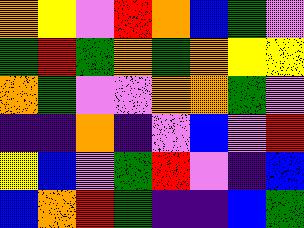[["orange", "yellow", "violet", "red", "orange", "blue", "green", "violet"], ["green", "red", "green", "orange", "green", "orange", "yellow", "yellow"], ["orange", "green", "violet", "violet", "orange", "orange", "green", "violet"], ["indigo", "indigo", "orange", "indigo", "violet", "blue", "violet", "red"], ["yellow", "blue", "violet", "green", "red", "violet", "indigo", "blue"], ["blue", "orange", "red", "green", "indigo", "indigo", "blue", "green"]]